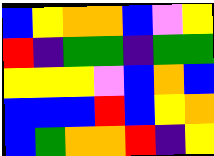[["blue", "yellow", "orange", "orange", "blue", "violet", "yellow"], ["red", "indigo", "green", "green", "indigo", "green", "green"], ["yellow", "yellow", "yellow", "violet", "blue", "orange", "blue"], ["blue", "blue", "blue", "red", "blue", "yellow", "orange"], ["blue", "green", "orange", "orange", "red", "indigo", "yellow"]]